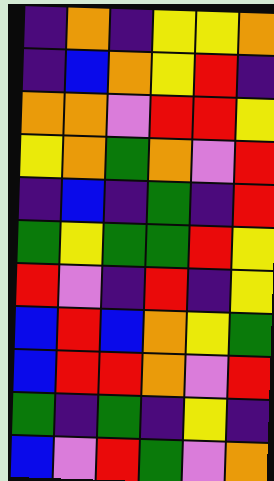[["indigo", "orange", "indigo", "yellow", "yellow", "orange"], ["indigo", "blue", "orange", "yellow", "red", "indigo"], ["orange", "orange", "violet", "red", "red", "yellow"], ["yellow", "orange", "green", "orange", "violet", "red"], ["indigo", "blue", "indigo", "green", "indigo", "red"], ["green", "yellow", "green", "green", "red", "yellow"], ["red", "violet", "indigo", "red", "indigo", "yellow"], ["blue", "red", "blue", "orange", "yellow", "green"], ["blue", "red", "red", "orange", "violet", "red"], ["green", "indigo", "green", "indigo", "yellow", "indigo"], ["blue", "violet", "red", "green", "violet", "orange"]]